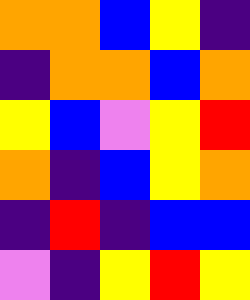[["orange", "orange", "blue", "yellow", "indigo"], ["indigo", "orange", "orange", "blue", "orange"], ["yellow", "blue", "violet", "yellow", "red"], ["orange", "indigo", "blue", "yellow", "orange"], ["indigo", "red", "indigo", "blue", "blue"], ["violet", "indigo", "yellow", "red", "yellow"]]